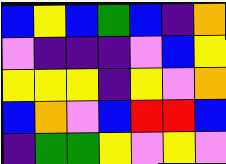[["blue", "yellow", "blue", "green", "blue", "indigo", "orange"], ["violet", "indigo", "indigo", "indigo", "violet", "blue", "yellow"], ["yellow", "yellow", "yellow", "indigo", "yellow", "violet", "orange"], ["blue", "orange", "violet", "blue", "red", "red", "blue"], ["indigo", "green", "green", "yellow", "violet", "yellow", "violet"]]